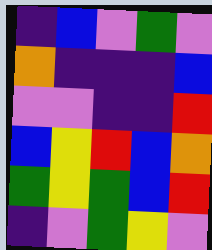[["indigo", "blue", "violet", "green", "violet"], ["orange", "indigo", "indigo", "indigo", "blue"], ["violet", "violet", "indigo", "indigo", "red"], ["blue", "yellow", "red", "blue", "orange"], ["green", "yellow", "green", "blue", "red"], ["indigo", "violet", "green", "yellow", "violet"]]